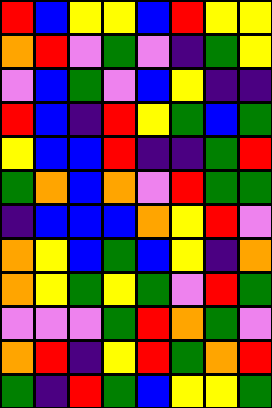[["red", "blue", "yellow", "yellow", "blue", "red", "yellow", "yellow"], ["orange", "red", "violet", "green", "violet", "indigo", "green", "yellow"], ["violet", "blue", "green", "violet", "blue", "yellow", "indigo", "indigo"], ["red", "blue", "indigo", "red", "yellow", "green", "blue", "green"], ["yellow", "blue", "blue", "red", "indigo", "indigo", "green", "red"], ["green", "orange", "blue", "orange", "violet", "red", "green", "green"], ["indigo", "blue", "blue", "blue", "orange", "yellow", "red", "violet"], ["orange", "yellow", "blue", "green", "blue", "yellow", "indigo", "orange"], ["orange", "yellow", "green", "yellow", "green", "violet", "red", "green"], ["violet", "violet", "violet", "green", "red", "orange", "green", "violet"], ["orange", "red", "indigo", "yellow", "red", "green", "orange", "red"], ["green", "indigo", "red", "green", "blue", "yellow", "yellow", "green"]]